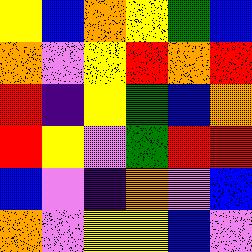[["yellow", "blue", "orange", "yellow", "green", "blue"], ["orange", "violet", "yellow", "red", "orange", "red"], ["red", "indigo", "yellow", "green", "blue", "orange"], ["red", "yellow", "violet", "green", "red", "red"], ["blue", "violet", "indigo", "orange", "violet", "blue"], ["orange", "violet", "yellow", "yellow", "blue", "violet"]]